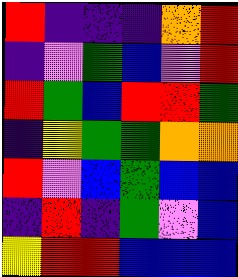[["red", "indigo", "indigo", "indigo", "orange", "red"], ["indigo", "violet", "green", "blue", "violet", "red"], ["red", "green", "blue", "red", "red", "green"], ["indigo", "yellow", "green", "green", "orange", "orange"], ["red", "violet", "blue", "green", "blue", "blue"], ["indigo", "red", "indigo", "green", "violet", "blue"], ["yellow", "red", "red", "blue", "blue", "blue"]]